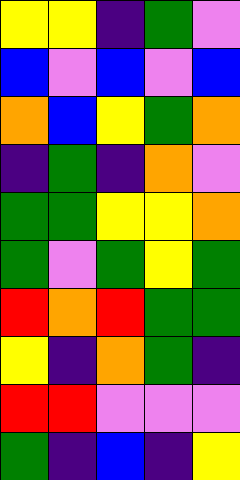[["yellow", "yellow", "indigo", "green", "violet"], ["blue", "violet", "blue", "violet", "blue"], ["orange", "blue", "yellow", "green", "orange"], ["indigo", "green", "indigo", "orange", "violet"], ["green", "green", "yellow", "yellow", "orange"], ["green", "violet", "green", "yellow", "green"], ["red", "orange", "red", "green", "green"], ["yellow", "indigo", "orange", "green", "indigo"], ["red", "red", "violet", "violet", "violet"], ["green", "indigo", "blue", "indigo", "yellow"]]